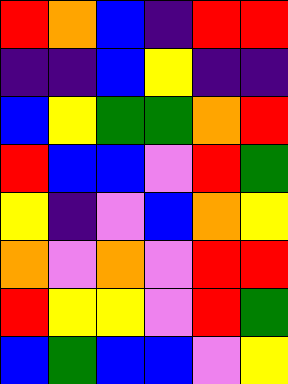[["red", "orange", "blue", "indigo", "red", "red"], ["indigo", "indigo", "blue", "yellow", "indigo", "indigo"], ["blue", "yellow", "green", "green", "orange", "red"], ["red", "blue", "blue", "violet", "red", "green"], ["yellow", "indigo", "violet", "blue", "orange", "yellow"], ["orange", "violet", "orange", "violet", "red", "red"], ["red", "yellow", "yellow", "violet", "red", "green"], ["blue", "green", "blue", "blue", "violet", "yellow"]]